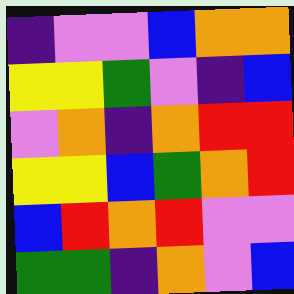[["indigo", "violet", "violet", "blue", "orange", "orange"], ["yellow", "yellow", "green", "violet", "indigo", "blue"], ["violet", "orange", "indigo", "orange", "red", "red"], ["yellow", "yellow", "blue", "green", "orange", "red"], ["blue", "red", "orange", "red", "violet", "violet"], ["green", "green", "indigo", "orange", "violet", "blue"]]